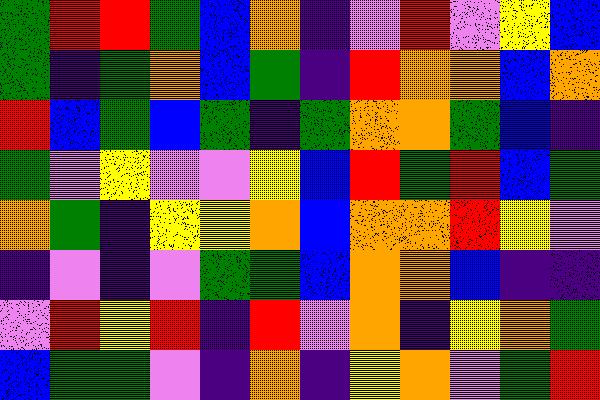[["green", "red", "red", "green", "blue", "orange", "indigo", "violet", "red", "violet", "yellow", "blue"], ["green", "indigo", "green", "orange", "blue", "green", "indigo", "red", "orange", "orange", "blue", "orange"], ["red", "blue", "green", "blue", "green", "indigo", "green", "orange", "orange", "green", "blue", "indigo"], ["green", "violet", "yellow", "violet", "violet", "yellow", "blue", "red", "green", "red", "blue", "green"], ["orange", "green", "indigo", "yellow", "yellow", "orange", "blue", "orange", "orange", "red", "yellow", "violet"], ["indigo", "violet", "indigo", "violet", "green", "green", "blue", "orange", "orange", "blue", "indigo", "indigo"], ["violet", "red", "yellow", "red", "indigo", "red", "violet", "orange", "indigo", "yellow", "orange", "green"], ["blue", "green", "green", "violet", "indigo", "orange", "indigo", "yellow", "orange", "violet", "green", "red"]]